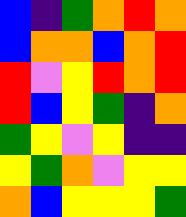[["blue", "indigo", "green", "orange", "red", "orange"], ["blue", "orange", "orange", "blue", "orange", "red"], ["red", "violet", "yellow", "red", "orange", "red"], ["red", "blue", "yellow", "green", "indigo", "orange"], ["green", "yellow", "violet", "yellow", "indigo", "indigo"], ["yellow", "green", "orange", "violet", "yellow", "yellow"], ["orange", "blue", "yellow", "yellow", "yellow", "green"]]